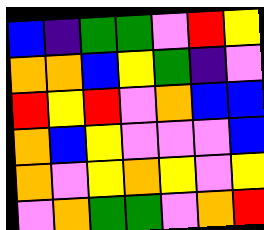[["blue", "indigo", "green", "green", "violet", "red", "yellow"], ["orange", "orange", "blue", "yellow", "green", "indigo", "violet"], ["red", "yellow", "red", "violet", "orange", "blue", "blue"], ["orange", "blue", "yellow", "violet", "violet", "violet", "blue"], ["orange", "violet", "yellow", "orange", "yellow", "violet", "yellow"], ["violet", "orange", "green", "green", "violet", "orange", "red"]]